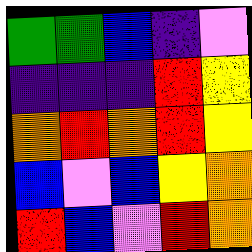[["green", "green", "blue", "indigo", "violet"], ["indigo", "indigo", "indigo", "red", "yellow"], ["orange", "red", "orange", "red", "yellow"], ["blue", "violet", "blue", "yellow", "orange"], ["red", "blue", "violet", "red", "orange"]]